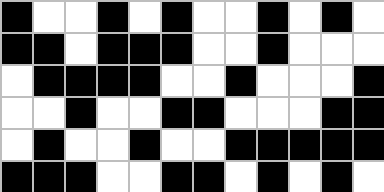[["black", "white", "white", "black", "white", "black", "white", "white", "black", "white", "black", "white"], ["black", "black", "white", "black", "black", "black", "white", "white", "black", "white", "white", "white"], ["white", "black", "black", "black", "black", "white", "white", "black", "white", "white", "white", "black"], ["white", "white", "black", "white", "white", "black", "black", "white", "white", "white", "black", "black"], ["white", "black", "white", "white", "black", "white", "white", "black", "black", "black", "black", "black"], ["black", "black", "black", "white", "white", "black", "black", "white", "black", "white", "black", "white"]]